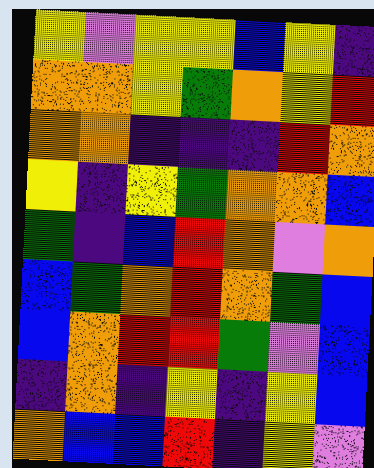[["yellow", "violet", "yellow", "yellow", "blue", "yellow", "indigo"], ["orange", "orange", "yellow", "green", "orange", "yellow", "red"], ["orange", "orange", "indigo", "indigo", "indigo", "red", "orange"], ["yellow", "indigo", "yellow", "green", "orange", "orange", "blue"], ["green", "indigo", "blue", "red", "orange", "violet", "orange"], ["blue", "green", "orange", "red", "orange", "green", "blue"], ["blue", "orange", "red", "red", "green", "violet", "blue"], ["indigo", "orange", "indigo", "yellow", "indigo", "yellow", "blue"], ["orange", "blue", "blue", "red", "indigo", "yellow", "violet"]]